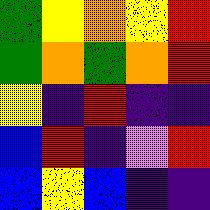[["green", "yellow", "orange", "yellow", "red"], ["green", "orange", "green", "orange", "red"], ["yellow", "indigo", "red", "indigo", "indigo"], ["blue", "red", "indigo", "violet", "red"], ["blue", "yellow", "blue", "indigo", "indigo"]]